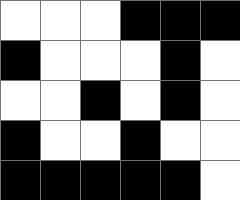[["white", "white", "white", "black", "black", "black"], ["black", "white", "white", "white", "black", "white"], ["white", "white", "black", "white", "black", "white"], ["black", "white", "white", "black", "white", "white"], ["black", "black", "black", "black", "black", "white"]]